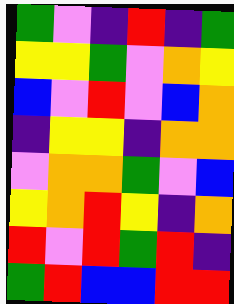[["green", "violet", "indigo", "red", "indigo", "green"], ["yellow", "yellow", "green", "violet", "orange", "yellow"], ["blue", "violet", "red", "violet", "blue", "orange"], ["indigo", "yellow", "yellow", "indigo", "orange", "orange"], ["violet", "orange", "orange", "green", "violet", "blue"], ["yellow", "orange", "red", "yellow", "indigo", "orange"], ["red", "violet", "red", "green", "red", "indigo"], ["green", "red", "blue", "blue", "red", "red"]]